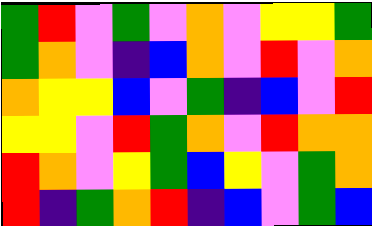[["green", "red", "violet", "green", "violet", "orange", "violet", "yellow", "yellow", "green"], ["green", "orange", "violet", "indigo", "blue", "orange", "violet", "red", "violet", "orange"], ["orange", "yellow", "yellow", "blue", "violet", "green", "indigo", "blue", "violet", "red"], ["yellow", "yellow", "violet", "red", "green", "orange", "violet", "red", "orange", "orange"], ["red", "orange", "violet", "yellow", "green", "blue", "yellow", "violet", "green", "orange"], ["red", "indigo", "green", "orange", "red", "indigo", "blue", "violet", "green", "blue"]]